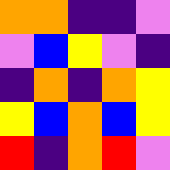[["orange", "orange", "indigo", "indigo", "violet"], ["violet", "blue", "yellow", "violet", "indigo"], ["indigo", "orange", "indigo", "orange", "yellow"], ["yellow", "blue", "orange", "blue", "yellow"], ["red", "indigo", "orange", "red", "violet"]]